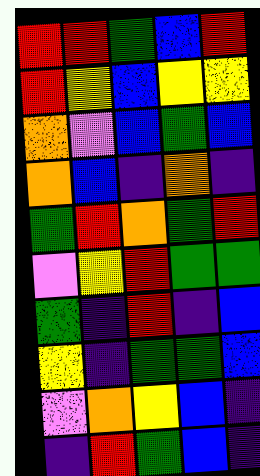[["red", "red", "green", "blue", "red"], ["red", "yellow", "blue", "yellow", "yellow"], ["orange", "violet", "blue", "green", "blue"], ["orange", "blue", "indigo", "orange", "indigo"], ["green", "red", "orange", "green", "red"], ["violet", "yellow", "red", "green", "green"], ["green", "indigo", "red", "indigo", "blue"], ["yellow", "indigo", "green", "green", "blue"], ["violet", "orange", "yellow", "blue", "indigo"], ["indigo", "red", "green", "blue", "indigo"]]